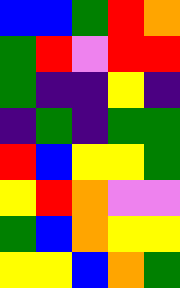[["blue", "blue", "green", "red", "orange"], ["green", "red", "violet", "red", "red"], ["green", "indigo", "indigo", "yellow", "indigo"], ["indigo", "green", "indigo", "green", "green"], ["red", "blue", "yellow", "yellow", "green"], ["yellow", "red", "orange", "violet", "violet"], ["green", "blue", "orange", "yellow", "yellow"], ["yellow", "yellow", "blue", "orange", "green"]]